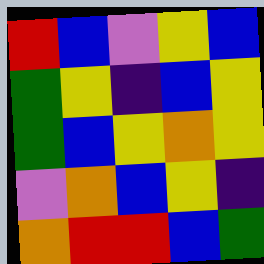[["red", "blue", "violet", "yellow", "blue"], ["green", "yellow", "indigo", "blue", "yellow"], ["green", "blue", "yellow", "orange", "yellow"], ["violet", "orange", "blue", "yellow", "indigo"], ["orange", "red", "red", "blue", "green"]]